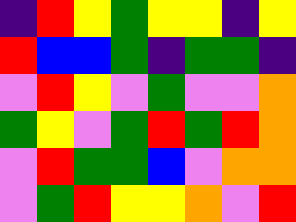[["indigo", "red", "yellow", "green", "yellow", "yellow", "indigo", "yellow"], ["red", "blue", "blue", "green", "indigo", "green", "green", "indigo"], ["violet", "red", "yellow", "violet", "green", "violet", "violet", "orange"], ["green", "yellow", "violet", "green", "red", "green", "red", "orange"], ["violet", "red", "green", "green", "blue", "violet", "orange", "orange"], ["violet", "green", "red", "yellow", "yellow", "orange", "violet", "red"]]